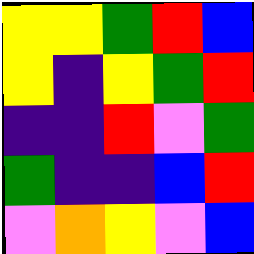[["yellow", "yellow", "green", "red", "blue"], ["yellow", "indigo", "yellow", "green", "red"], ["indigo", "indigo", "red", "violet", "green"], ["green", "indigo", "indigo", "blue", "red"], ["violet", "orange", "yellow", "violet", "blue"]]